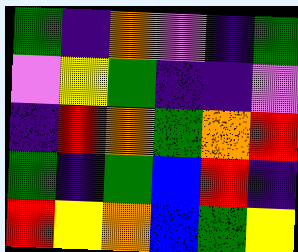[["green", "indigo", "orange", "violet", "indigo", "green"], ["violet", "yellow", "green", "indigo", "indigo", "violet"], ["indigo", "red", "orange", "green", "orange", "red"], ["green", "indigo", "green", "blue", "red", "indigo"], ["red", "yellow", "orange", "blue", "green", "yellow"]]